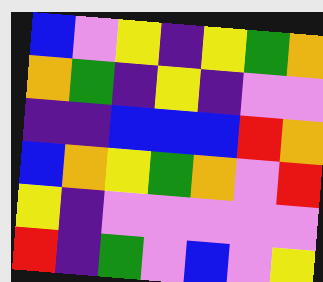[["blue", "violet", "yellow", "indigo", "yellow", "green", "orange"], ["orange", "green", "indigo", "yellow", "indigo", "violet", "violet"], ["indigo", "indigo", "blue", "blue", "blue", "red", "orange"], ["blue", "orange", "yellow", "green", "orange", "violet", "red"], ["yellow", "indigo", "violet", "violet", "violet", "violet", "violet"], ["red", "indigo", "green", "violet", "blue", "violet", "yellow"]]